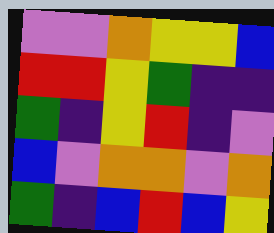[["violet", "violet", "orange", "yellow", "yellow", "blue"], ["red", "red", "yellow", "green", "indigo", "indigo"], ["green", "indigo", "yellow", "red", "indigo", "violet"], ["blue", "violet", "orange", "orange", "violet", "orange"], ["green", "indigo", "blue", "red", "blue", "yellow"]]